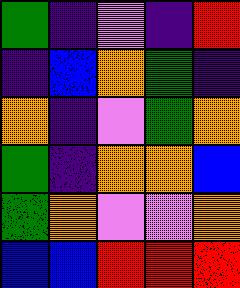[["green", "indigo", "violet", "indigo", "red"], ["indigo", "blue", "orange", "green", "indigo"], ["orange", "indigo", "violet", "green", "orange"], ["green", "indigo", "orange", "orange", "blue"], ["green", "orange", "violet", "violet", "orange"], ["blue", "blue", "red", "red", "red"]]